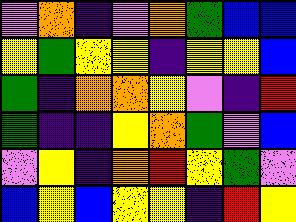[["violet", "orange", "indigo", "violet", "orange", "green", "blue", "blue"], ["yellow", "green", "yellow", "yellow", "indigo", "yellow", "yellow", "blue"], ["green", "indigo", "orange", "orange", "yellow", "violet", "indigo", "red"], ["green", "indigo", "indigo", "yellow", "orange", "green", "violet", "blue"], ["violet", "yellow", "indigo", "orange", "red", "yellow", "green", "violet"], ["blue", "yellow", "blue", "yellow", "yellow", "indigo", "red", "yellow"]]